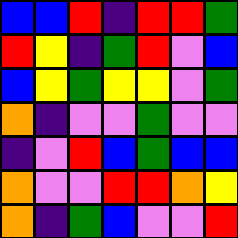[["blue", "blue", "red", "indigo", "red", "red", "green"], ["red", "yellow", "indigo", "green", "red", "violet", "blue"], ["blue", "yellow", "green", "yellow", "yellow", "violet", "green"], ["orange", "indigo", "violet", "violet", "green", "violet", "violet"], ["indigo", "violet", "red", "blue", "green", "blue", "blue"], ["orange", "violet", "violet", "red", "red", "orange", "yellow"], ["orange", "indigo", "green", "blue", "violet", "violet", "red"]]